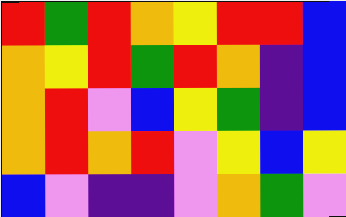[["red", "green", "red", "orange", "yellow", "red", "red", "blue"], ["orange", "yellow", "red", "green", "red", "orange", "indigo", "blue"], ["orange", "red", "violet", "blue", "yellow", "green", "indigo", "blue"], ["orange", "red", "orange", "red", "violet", "yellow", "blue", "yellow"], ["blue", "violet", "indigo", "indigo", "violet", "orange", "green", "violet"]]